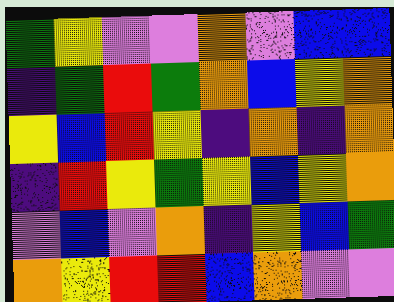[["green", "yellow", "violet", "violet", "orange", "violet", "blue", "blue"], ["indigo", "green", "red", "green", "orange", "blue", "yellow", "orange"], ["yellow", "blue", "red", "yellow", "indigo", "orange", "indigo", "orange"], ["indigo", "red", "yellow", "green", "yellow", "blue", "yellow", "orange"], ["violet", "blue", "violet", "orange", "indigo", "yellow", "blue", "green"], ["orange", "yellow", "red", "red", "blue", "orange", "violet", "violet"]]